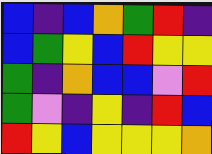[["blue", "indigo", "blue", "orange", "green", "red", "indigo"], ["blue", "green", "yellow", "blue", "red", "yellow", "yellow"], ["green", "indigo", "orange", "blue", "blue", "violet", "red"], ["green", "violet", "indigo", "yellow", "indigo", "red", "blue"], ["red", "yellow", "blue", "yellow", "yellow", "yellow", "orange"]]